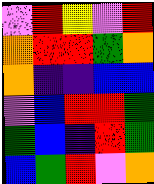[["violet", "red", "yellow", "violet", "red"], ["orange", "red", "red", "green", "orange"], ["orange", "indigo", "indigo", "blue", "blue"], ["violet", "blue", "red", "red", "green"], ["green", "blue", "indigo", "red", "green"], ["blue", "green", "red", "violet", "orange"]]